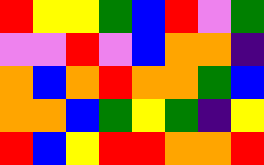[["red", "yellow", "yellow", "green", "blue", "red", "violet", "green"], ["violet", "violet", "red", "violet", "blue", "orange", "orange", "indigo"], ["orange", "blue", "orange", "red", "orange", "orange", "green", "blue"], ["orange", "orange", "blue", "green", "yellow", "green", "indigo", "yellow"], ["red", "blue", "yellow", "red", "red", "orange", "orange", "red"]]